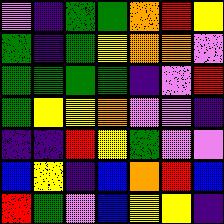[["violet", "indigo", "green", "green", "orange", "red", "yellow"], ["green", "indigo", "green", "yellow", "orange", "orange", "violet"], ["green", "green", "green", "green", "indigo", "violet", "red"], ["green", "yellow", "yellow", "orange", "violet", "violet", "indigo"], ["indigo", "indigo", "red", "yellow", "green", "violet", "violet"], ["blue", "yellow", "indigo", "blue", "orange", "red", "blue"], ["red", "green", "violet", "blue", "yellow", "yellow", "indigo"]]